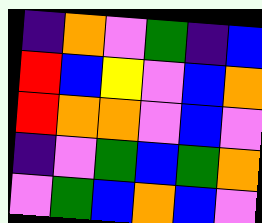[["indigo", "orange", "violet", "green", "indigo", "blue"], ["red", "blue", "yellow", "violet", "blue", "orange"], ["red", "orange", "orange", "violet", "blue", "violet"], ["indigo", "violet", "green", "blue", "green", "orange"], ["violet", "green", "blue", "orange", "blue", "violet"]]